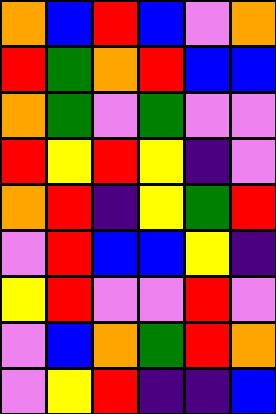[["orange", "blue", "red", "blue", "violet", "orange"], ["red", "green", "orange", "red", "blue", "blue"], ["orange", "green", "violet", "green", "violet", "violet"], ["red", "yellow", "red", "yellow", "indigo", "violet"], ["orange", "red", "indigo", "yellow", "green", "red"], ["violet", "red", "blue", "blue", "yellow", "indigo"], ["yellow", "red", "violet", "violet", "red", "violet"], ["violet", "blue", "orange", "green", "red", "orange"], ["violet", "yellow", "red", "indigo", "indigo", "blue"]]